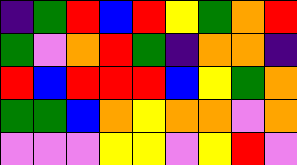[["indigo", "green", "red", "blue", "red", "yellow", "green", "orange", "red"], ["green", "violet", "orange", "red", "green", "indigo", "orange", "orange", "indigo"], ["red", "blue", "red", "red", "red", "blue", "yellow", "green", "orange"], ["green", "green", "blue", "orange", "yellow", "orange", "orange", "violet", "orange"], ["violet", "violet", "violet", "yellow", "yellow", "violet", "yellow", "red", "violet"]]